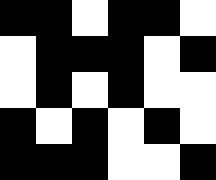[["black", "black", "white", "black", "black", "white"], ["white", "black", "black", "black", "white", "black"], ["white", "black", "white", "black", "white", "white"], ["black", "white", "black", "white", "black", "white"], ["black", "black", "black", "white", "white", "black"]]